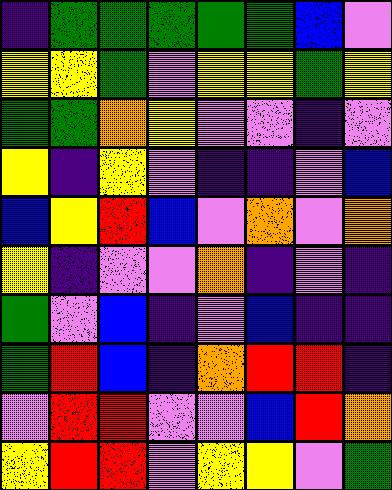[["indigo", "green", "green", "green", "green", "green", "blue", "violet"], ["yellow", "yellow", "green", "violet", "yellow", "yellow", "green", "yellow"], ["green", "green", "orange", "yellow", "violet", "violet", "indigo", "violet"], ["yellow", "indigo", "yellow", "violet", "indigo", "indigo", "violet", "blue"], ["blue", "yellow", "red", "blue", "violet", "orange", "violet", "orange"], ["yellow", "indigo", "violet", "violet", "orange", "indigo", "violet", "indigo"], ["green", "violet", "blue", "indigo", "violet", "blue", "indigo", "indigo"], ["green", "red", "blue", "indigo", "orange", "red", "red", "indigo"], ["violet", "red", "red", "violet", "violet", "blue", "red", "orange"], ["yellow", "red", "red", "violet", "yellow", "yellow", "violet", "green"]]